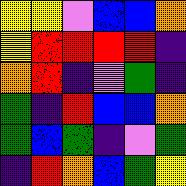[["yellow", "yellow", "violet", "blue", "blue", "orange"], ["yellow", "red", "red", "red", "red", "indigo"], ["orange", "red", "indigo", "violet", "green", "indigo"], ["green", "indigo", "red", "blue", "blue", "orange"], ["green", "blue", "green", "indigo", "violet", "green"], ["indigo", "red", "orange", "blue", "green", "yellow"]]